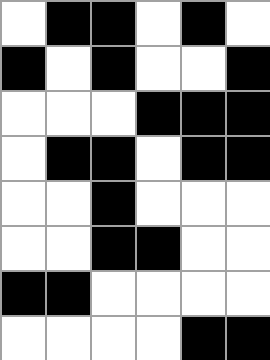[["white", "black", "black", "white", "black", "white"], ["black", "white", "black", "white", "white", "black"], ["white", "white", "white", "black", "black", "black"], ["white", "black", "black", "white", "black", "black"], ["white", "white", "black", "white", "white", "white"], ["white", "white", "black", "black", "white", "white"], ["black", "black", "white", "white", "white", "white"], ["white", "white", "white", "white", "black", "black"]]